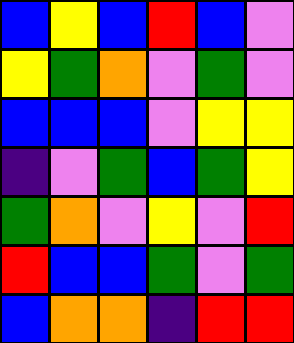[["blue", "yellow", "blue", "red", "blue", "violet"], ["yellow", "green", "orange", "violet", "green", "violet"], ["blue", "blue", "blue", "violet", "yellow", "yellow"], ["indigo", "violet", "green", "blue", "green", "yellow"], ["green", "orange", "violet", "yellow", "violet", "red"], ["red", "blue", "blue", "green", "violet", "green"], ["blue", "orange", "orange", "indigo", "red", "red"]]